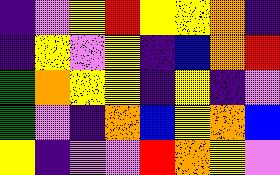[["indigo", "violet", "yellow", "red", "yellow", "yellow", "orange", "indigo"], ["indigo", "yellow", "violet", "yellow", "indigo", "blue", "orange", "red"], ["green", "orange", "yellow", "yellow", "indigo", "yellow", "indigo", "violet"], ["green", "violet", "indigo", "orange", "blue", "yellow", "orange", "blue"], ["yellow", "indigo", "violet", "violet", "red", "orange", "yellow", "violet"]]